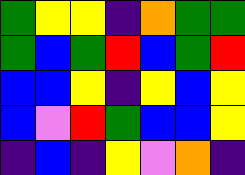[["green", "yellow", "yellow", "indigo", "orange", "green", "green"], ["green", "blue", "green", "red", "blue", "green", "red"], ["blue", "blue", "yellow", "indigo", "yellow", "blue", "yellow"], ["blue", "violet", "red", "green", "blue", "blue", "yellow"], ["indigo", "blue", "indigo", "yellow", "violet", "orange", "indigo"]]